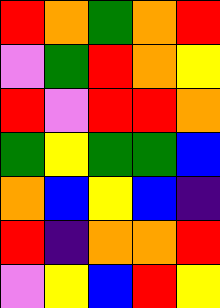[["red", "orange", "green", "orange", "red"], ["violet", "green", "red", "orange", "yellow"], ["red", "violet", "red", "red", "orange"], ["green", "yellow", "green", "green", "blue"], ["orange", "blue", "yellow", "blue", "indigo"], ["red", "indigo", "orange", "orange", "red"], ["violet", "yellow", "blue", "red", "yellow"]]